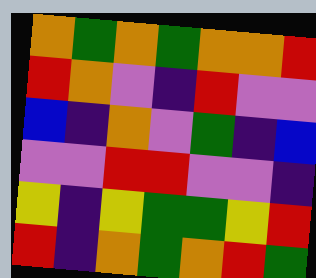[["orange", "green", "orange", "green", "orange", "orange", "red"], ["red", "orange", "violet", "indigo", "red", "violet", "violet"], ["blue", "indigo", "orange", "violet", "green", "indigo", "blue"], ["violet", "violet", "red", "red", "violet", "violet", "indigo"], ["yellow", "indigo", "yellow", "green", "green", "yellow", "red"], ["red", "indigo", "orange", "green", "orange", "red", "green"]]